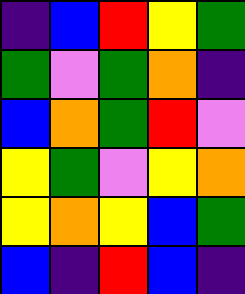[["indigo", "blue", "red", "yellow", "green"], ["green", "violet", "green", "orange", "indigo"], ["blue", "orange", "green", "red", "violet"], ["yellow", "green", "violet", "yellow", "orange"], ["yellow", "orange", "yellow", "blue", "green"], ["blue", "indigo", "red", "blue", "indigo"]]